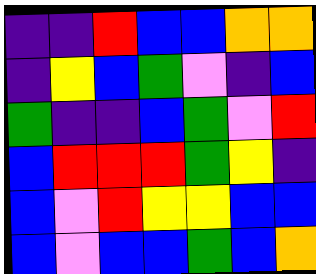[["indigo", "indigo", "red", "blue", "blue", "orange", "orange"], ["indigo", "yellow", "blue", "green", "violet", "indigo", "blue"], ["green", "indigo", "indigo", "blue", "green", "violet", "red"], ["blue", "red", "red", "red", "green", "yellow", "indigo"], ["blue", "violet", "red", "yellow", "yellow", "blue", "blue"], ["blue", "violet", "blue", "blue", "green", "blue", "orange"]]